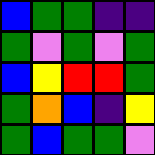[["blue", "green", "green", "indigo", "indigo"], ["green", "violet", "green", "violet", "green"], ["blue", "yellow", "red", "red", "green"], ["green", "orange", "blue", "indigo", "yellow"], ["green", "blue", "green", "green", "violet"]]